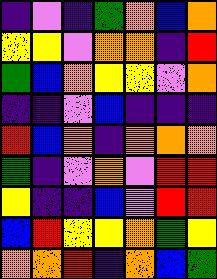[["indigo", "violet", "indigo", "green", "orange", "blue", "orange"], ["yellow", "yellow", "violet", "orange", "orange", "indigo", "red"], ["green", "blue", "orange", "yellow", "yellow", "violet", "orange"], ["indigo", "indigo", "violet", "blue", "indigo", "indigo", "indigo"], ["red", "blue", "orange", "indigo", "orange", "orange", "orange"], ["green", "indigo", "violet", "orange", "violet", "red", "red"], ["yellow", "indigo", "indigo", "blue", "violet", "red", "red"], ["blue", "red", "yellow", "yellow", "orange", "green", "yellow"], ["orange", "orange", "red", "indigo", "orange", "blue", "green"]]